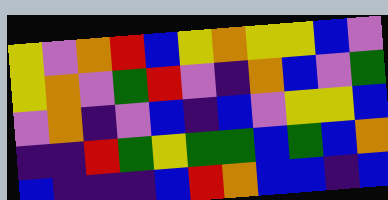[["yellow", "violet", "orange", "red", "blue", "yellow", "orange", "yellow", "yellow", "blue", "violet"], ["yellow", "orange", "violet", "green", "red", "violet", "indigo", "orange", "blue", "violet", "green"], ["violet", "orange", "indigo", "violet", "blue", "indigo", "blue", "violet", "yellow", "yellow", "blue"], ["indigo", "indigo", "red", "green", "yellow", "green", "green", "blue", "green", "blue", "orange"], ["blue", "indigo", "indigo", "indigo", "blue", "red", "orange", "blue", "blue", "indigo", "blue"]]